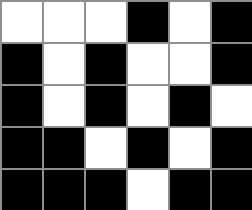[["white", "white", "white", "black", "white", "black"], ["black", "white", "black", "white", "white", "black"], ["black", "white", "black", "white", "black", "white"], ["black", "black", "white", "black", "white", "black"], ["black", "black", "black", "white", "black", "black"]]